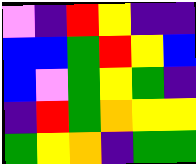[["violet", "indigo", "red", "yellow", "indigo", "indigo"], ["blue", "blue", "green", "red", "yellow", "blue"], ["blue", "violet", "green", "yellow", "green", "indigo"], ["indigo", "red", "green", "orange", "yellow", "yellow"], ["green", "yellow", "orange", "indigo", "green", "green"]]